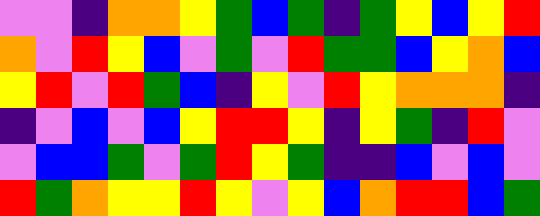[["violet", "violet", "indigo", "orange", "orange", "yellow", "green", "blue", "green", "indigo", "green", "yellow", "blue", "yellow", "red"], ["orange", "violet", "red", "yellow", "blue", "violet", "green", "violet", "red", "green", "green", "blue", "yellow", "orange", "blue"], ["yellow", "red", "violet", "red", "green", "blue", "indigo", "yellow", "violet", "red", "yellow", "orange", "orange", "orange", "indigo"], ["indigo", "violet", "blue", "violet", "blue", "yellow", "red", "red", "yellow", "indigo", "yellow", "green", "indigo", "red", "violet"], ["violet", "blue", "blue", "green", "violet", "green", "red", "yellow", "green", "indigo", "indigo", "blue", "violet", "blue", "violet"], ["red", "green", "orange", "yellow", "yellow", "red", "yellow", "violet", "yellow", "blue", "orange", "red", "red", "blue", "green"]]